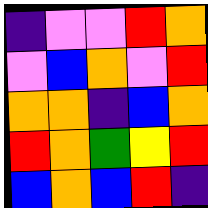[["indigo", "violet", "violet", "red", "orange"], ["violet", "blue", "orange", "violet", "red"], ["orange", "orange", "indigo", "blue", "orange"], ["red", "orange", "green", "yellow", "red"], ["blue", "orange", "blue", "red", "indigo"]]